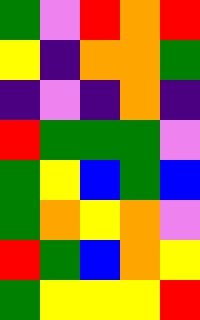[["green", "violet", "red", "orange", "red"], ["yellow", "indigo", "orange", "orange", "green"], ["indigo", "violet", "indigo", "orange", "indigo"], ["red", "green", "green", "green", "violet"], ["green", "yellow", "blue", "green", "blue"], ["green", "orange", "yellow", "orange", "violet"], ["red", "green", "blue", "orange", "yellow"], ["green", "yellow", "yellow", "yellow", "red"]]